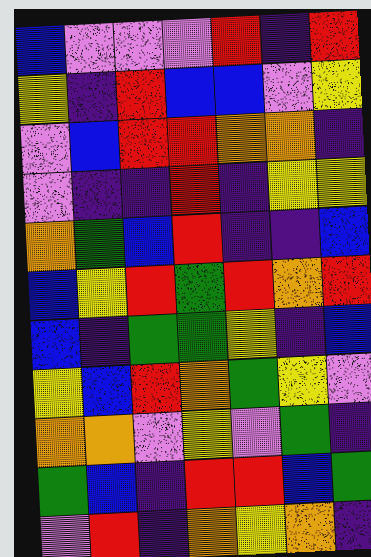[["blue", "violet", "violet", "violet", "red", "indigo", "red"], ["yellow", "indigo", "red", "blue", "blue", "violet", "yellow"], ["violet", "blue", "red", "red", "orange", "orange", "indigo"], ["violet", "indigo", "indigo", "red", "indigo", "yellow", "yellow"], ["orange", "green", "blue", "red", "indigo", "indigo", "blue"], ["blue", "yellow", "red", "green", "red", "orange", "red"], ["blue", "indigo", "green", "green", "yellow", "indigo", "blue"], ["yellow", "blue", "red", "orange", "green", "yellow", "violet"], ["orange", "orange", "violet", "yellow", "violet", "green", "indigo"], ["green", "blue", "indigo", "red", "red", "blue", "green"], ["violet", "red", "indigo", "orange", "yellow", "orange", "indigo"]]